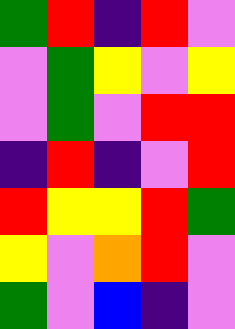[["green", "red", "indigo", "red", "violet"], ["violet", "green", "yellow", "violet", "yellow"], ["violet", "green", "violet", "red", "red"], ["indigo", "red", "indigo", "violet", "red"], ["red", "yellow", "yellow", "red", "green"], ["yellow", "violet", "orange", "red", "violet"], ["green", "violet", "blue", "indigo", "violet"]]